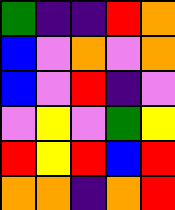[["green", "indigo", "indigo", "red", "orange"], ["blue", "violet", "orange", "violet", "orange"], ["blue", "violet", "red", "indigo", "violet"], ["violet", "yellow", "violet", "green", "yellow"], ["red", "yellow", "red", "blue", "red"], ["orange", "orange", "indigo", "orange", "red"]]